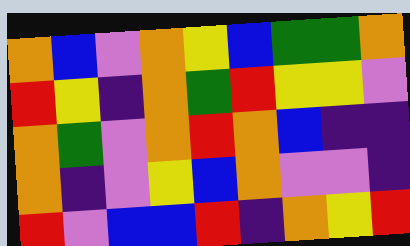[["orange", "blue", "violet", "orange", "yellow", "blue", "green", "green", "orange"], ["red", "yellow", "indigo", "orange", "green", "red", "yellow", "yellow", "violet"], ["orange", "green", "violet", "orange", "red", "orange", "blue", "indigo", "indigo"], ["orange", "indigo", "violet", "yellow", "blue", "orange", "violet", "violet", "indigo"], ["red", "violet", "blue", "blue", "red", "indigo", "orange", "yellow", "red"]]